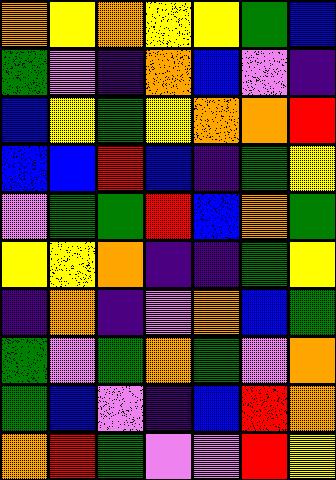[["orange", "yellow", "orange", "yellow", "yellow", "green", "blue"], ["green", "violet", "indigo", "orange", "blue", "violet", "indigo"], ["blue", "yellow", "green", "yellow", "orange", "orange", "red"], ["blue", "blue", "red", "blue", "indigo", "green", "yellow"], ["violet", "green", "green", "red", "blue", "orange", "green"], ["yellow", "yellow", "orange", "indigo", "indigo", "green", "yellow"], ["indigo", "orange", "indigo", "violet", "orange", "blue", "green"], ["green", "violet", "green", "orange", "green", "violet", "orange"], ["green", "blue", "violet", "indigo", "blue", "red", "orange"], ["orange", "red", "green", "violet", "violet", "red", "yellow"]]